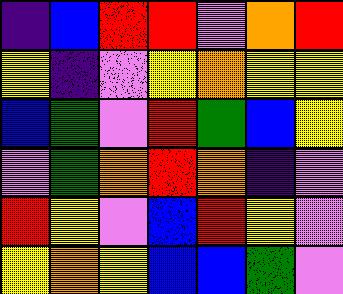[["indigo", "blue", "red", "red", "violet", "orange", "red"], ["yellow", "indigo", "violet", "yellow", "orange", "yellow", "yellow"], ["blue", "green", "violet", "red", "green", "blue", "yellow"], ["violet", "green", "orange", "red", "orange", "indigo", "violet"], ["red", "yellow", "violet", "blue", "red", "yellow", "violet"], ["yellow", "orange", "yellow", "blue", "blue", "green", "violet"]]